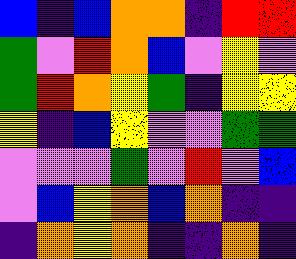[["blue", "indigo", "blue", "orange", "orange", "indigo", "red", "red"], ["green", "violet", "red", "orange", "blue", "violet", "yellow", "violet"], ["green", "red", "orange", "yellow", "green", "indigo", "yellow", "yellow"], ["yellow", "indigo", "blue", "yellow", "violet", "violet", "green", "green"], ["violet", "violet", "violet", "green", "violet", "red", "violet", "blue"], ["violet", "blue", "yellow", "orange", "blue", "orange", "indigo", "indigo"], ["indigo", "orange", "yellow", "orange", "indigo", "indigo", "orange", "indigo"]]